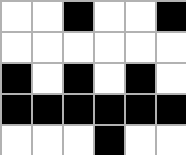[["white", "white", "black", "white", "white", "black"], ["white", "white", "white", "white", "white", "white"], ["black", "white", "black", "white", "black", "white"], ["black", "black", "black", "black", "black", "black"], ["white", "white", "white", "black", "white", "white"]]